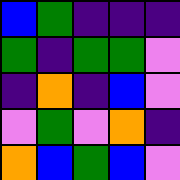[["blue", "green", "indigo", "indigo", "indigo"], ["green", "indigo", "green", "green", "violet"], ["indigo", "orange", "indigo", "blue", "violet"], ["violet", "green", "violet", "orange", "indigo"], ["orange", "blue", "green", "blue", "violet"]]